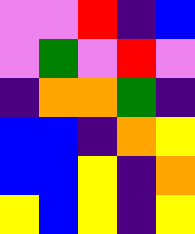[["violet", "violet", "red", "indigo", "blue"], ["violet", "green", "violet", "red", "violet"], ["indigo", "orange", "orange", "green", "indigo"], ["blue", "blue", "indigo", "orange", "yellow"], ["blue", "blue", "yellow", "indigo", "orange"], ["yellow", "blue", "yellow", "indigo", "yellow"]]